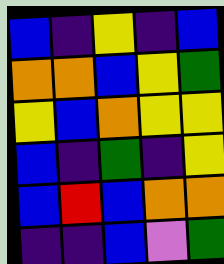[["blue", "indigo", "yellow", "indigo", "blue"], ["orange", "orange", "blue", "yellow", "green"], ["yellow", "blue", "orange", "yellow", "yellow"], ["blue", "indigo", "green", "indigo", "yellow"], ["blue", "red", "blue", "orange", "orange"], ["indigo", "indigo", "blue", "violet", "green"]]